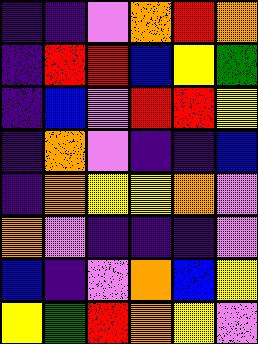[["indigo", "indigo", "violet", "orange", "red", "orange"], ["indigo", "red", "red", "blue", "yellow", "green"], ["indigo", "blue", "violet", "red", "red", "yellow"], ["indigo", "orange", "violet", "indigo", "indigo", "blue"], ["indigo", "orange", "yellow", "yellow", "orange", "violet"], ["orange", "violet", "indigo", "indigo", "indigo", "violet"], ["blue", "indigo", "violet", "orange", "blue", "yellow"], ["yellow", "green", "red", "orange", "yellow", "violet"]]